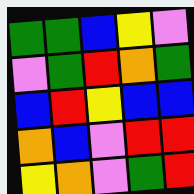[["green", "green", "blue", "yellow", "violet"], ["violet", "green", "red", "orange", "green"], ["blue", "red", "yellow", "blue", "blue"], ["orange", "blue", "violet", "red", "red"], ["yellow", "orange", "violet", "green", "red"]]